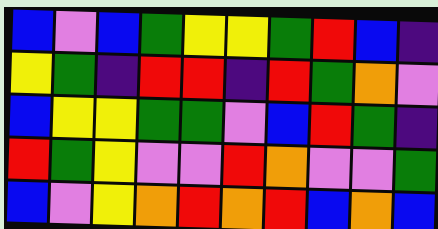[["blue", "violet", "blue", "green", "yellow", "yellow", "green", "red", "blue", "indigo"], ["yellow", "green", "indigo", "red", "red", "indigo", "red", "green", "orange", "violet"], ["blue", "yellow", "yellow", "green", "green", "violet", "blue", "red", "green", "indigo"], ["red", "green", "yellow", "violet", "violet", "red", "orange", "violet", "violet", "green"], ["blue", "violet", "yellow", "orange", "red", "orange", "red", "blue", "orange", "blue"]]